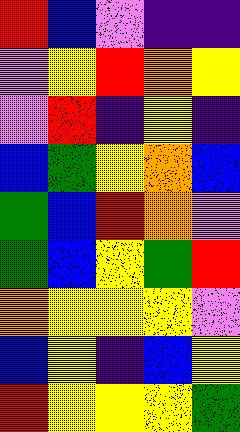[["red", "blue", "violet", "indigo", "indigo"], ["violet", "yellow", "red", "orange", "yellow"], ["violet", "red", "indigo", "yellow", "indigo"], ["blue", "green", "yellow", "orange", "blue"], ["green", "blue", "red", "orange", "violet"], ["green", "blue", "yellow", "green", "red"], ["orange", "yellow", "yellow", "yellow", "violet"], ["blue", "yellow", "indigo", "blue", "yellow"], ["red", "yellow", "yellow", "yellow", "green"]]